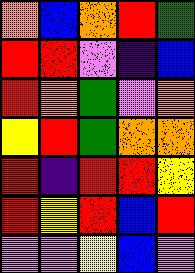[["orange", "blue", "orange", "red", "green"], ["red", "red", "violet", "indigo", "blue"], ["red", "orange", "green", "violet", "orange"], ["yellow", "red", "green", "orange", "orange"], ["red", "indigo", "red", "red", "yellow"], ["red", "yellow", "red", "blue", "red"], ["violet", "violet", "yellow", "blue", "violet"]]